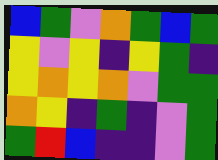[["blue", "green", "violet", "orange", "green", "blue", "green"], ["yellow", "violet", "yellow", "indigo", "yellow", "green", "indigo"], ["yellow", "orange", "yellow", "orange", "violet", "green", "green"], ["orange", "yellow", "indigo", "green", "indigo", "violet", "green"], ["green", "red", "blue", "indigo", "indigo", "violet", "green"]]